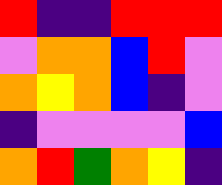[["red", "indigo", "indigo", "red", "red", "red"], ["violet", "orange", "orange", "blue", "red", "violet"], ["orange", "yellow", "orange", "blue", "indigo", "violet"], ["indigo", "violet", "violet", "violet", "violet", "blue"], ["orange", "red", "green", "orange", "yellow", "indigo"]]